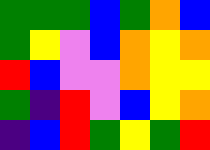[["green", "green", "green", "blue", "green", "orange", "blue"], ["green", "yellow", "violet", "blue", "orange", "yellow", "orange"], ["red", "blue", "violet", "violet", "orange", "yellow", "yellow"], ["green", "indigo", "red", "violet", "blue", "yellow", "orange"], ["indigo", "blue", "red", "green", "yellow", "green", "red"]]